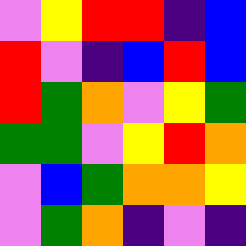[["violet", "yellow", "red", "red", "indigo", "blue"], ["red", "violet", "indigo", "blue", "red", "blue"], ["red", "green", "orange", "violet", "yellow", "green"], ["green", "green", "violet", "yellow", "red", "orange"], ["violet", "blue", "green", "orange", "orange", "yellow"], ["violet", "green", "orange", "indigo", "violet", "indigo"]]